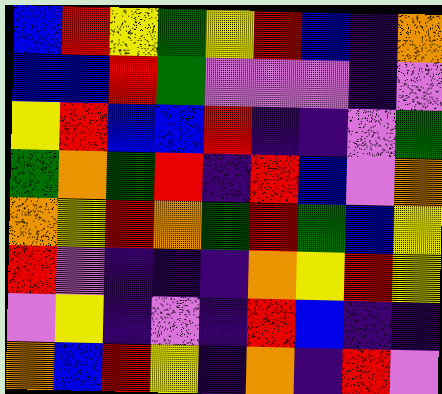[["blue", "red", "yellow", "green", "yellow", "red", "blue", "indigo", "orange"], ["blue", "blue", "red", "green", "violet", "violet", "violet", "indigo", "violet"], ["yellow", "red", "blue", "blue", "red", "indigo", "indigo", "violet", "green"], ["green", "orange", "green", "red", "indigo", "red", "blue", "violet", "orange"], ["orange", "yellow", "red", "orange", "green", "red", "green", "blue", "yellow"], ["red", "violet", "indigo", "indigo", "indigo", "orange", "yellow", "red", "yellow"], ["violet", "yellow", "indigo", "violet", "indigo", "red", "blue", "indigo", "indigo"], ["orange", "blue", "red", "yellow", "indigo", "orange", "indigo", "red", "violet"]]